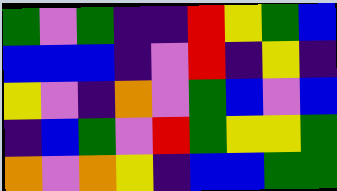[["green", "violet", "green", "indigo", "indigo", "red", "yellow", "green", "blue"], ["blue", "blue", "blue", "indigo", "violet", "red", "indigo", "yellow", "indigo"], ["yellow", "violet", "indigo", "orange", "violet", "green", "blue", "violet", "blue"], ["indigo", "blue", "green", "violet", "red", "green", "yellow", "yellow", "green"], ["orange", "violet", "orange", "yellow", "indigo", "blue", "blue", "green", "green"]]